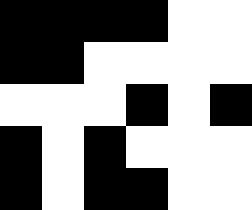[["black", "black", "black", "black", "white", "white"], ["black", "black", "white", "white", "white", "white"], ["white", "white", "white", "black", "white", "black"], ["black", "white", "black", "white", "white", "white"], ["black", "white", "black", "black", "white", "white"]]